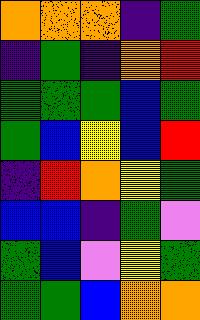[["orange", "orange", "orange", "indigo", "green"], ["indigo", "green", "indigo", "orange", "red"], ["green", "green", "green", "blue", "green"], ["green", "blue", "yellow", "blue", "red"], ["indigo", "red", "orange", "yellow", "green"], ["blue", "blue", "indigo", "green", "violet"], ["green", "blue", "violet", "yellow", "green"], ["green", "green", "blue", "orange", "orange"]]